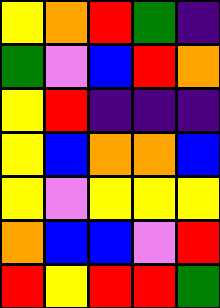[["yellow", "orange", "red", "green", "indigo"], ["green", "violet", "blue", "red", "orange"], ["yellow", "red", "indigo", "indigo", "indigo"], ["yellow", "blue", "orange", "orange", "blue"], ["yellow", "violet", "yellow", "yellow", "yellow"], ["orange", "blue", "blue", "violet", "red"], ["red", "yellow", "red", "red", "green"]]